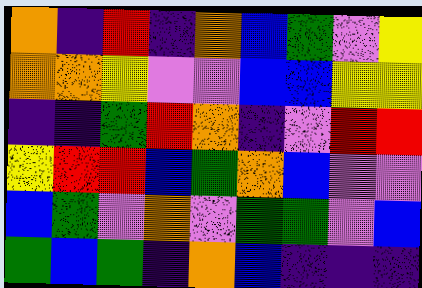[["orange", "indigo", "red", "indigo", "orange", "blue", "green", "violet", "yellow"], ["orange", "orange", "yellow", "violet", "violet", "blue", "blue", "yellow", "yellow"], ["indigo", "indigo", "green", "red", "orange", "indigo", "violet", "red", "red"], ["yellow", "red", "red", "blue", "green", "orange", "blue", "violet", "violet"], ["blue", "green", "violet", "orange", "violet", "green", "green", "violet", "blue"], ["green", "blue", "green", "indigo", "orange", "blue", "indigo", "indigo", "indigo"]]